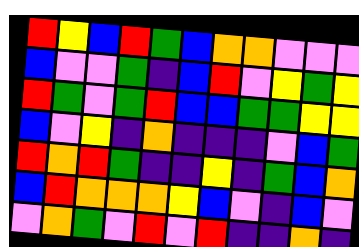[["red", "yellow", "blue", "red", "green", "blue", "orange", "orange", "violet", "violet", "violet"], ["blue", "violet", "violet", "green", "indigo", "blue", "red", "violet", "yellow", "green", "yellow"], ["red", "green", "violet", "green", "red", "blue", "blue", "green", "green", "yellow", "yellow"], ["blue", "violet", "yellow", "indigo", "orange", "indigo", "indigo", "indigo", "violet", "blue", "green"], ["red", "orange", "red", "green", "indigo", "indigo", "yellow", "indigo", "green", "blue", "orange"], ["blue", "red", "orange", "orange", "orange", "yellow", "blue", "violet", "indigo", "blue", "violet"], ["violet", "orange", "green", "violet", "red", "violet", "red", "indigo", "indigo", "orange", "indigo"]]